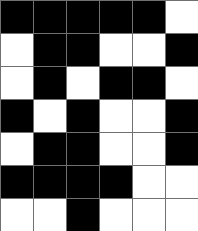[["black", "black", "black", "black", "black", "white"], ["white", "black", "black", "white", "white", "black"], ["white", "black", "white", "black", "black", "white"], ["black", "white", "black", "white", "white", "black"], ["white", "black", "black", "white", "white", "black"], ["black", "black", "black", "black", "white", "white"], ["white", "white", "black", "white", "white", "white"]]